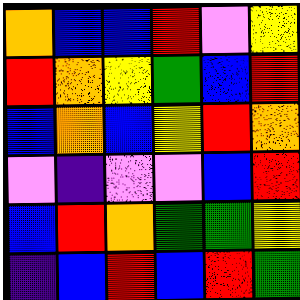[["orange", "blue", "blue", "red", "violet", "yellow"], ["red", "orange", "yellow", "green", "blue", "red"], ["blue", "orange", "blue", "yellow", "red", "orange"], ["violet", "indigo", "violet", "violet", "blue", "red"], ["blue", "red", "orange", "green", "green", "yellow"], ["indigo", "blue", "red", "blue", "red", "green"]]